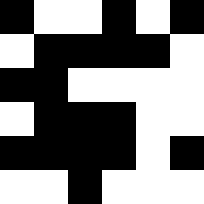[["black", "white", "white", "black", "white", "black"], ["white", "black", "black", "black", "black", "white"], ["black", "black", "white", "white", "white", "white"], ["white", "black", "black", "black", "white", "white"], ["black", "black", "black", "black", "white", "black"], ["white", "white", "black", "white", "white", "white"]]